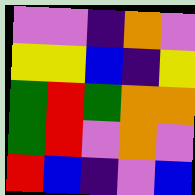[["violet", "violet", "indigo", "orange", "violet"], ["yellow", "yellow", "blue", "indigo", "yellow"], ["green", "red", "green", "orange", "orange"], ["green", "red", "violet", "orange", "violet"], ["red", "blue", "indigo", "violet", "blue"]]